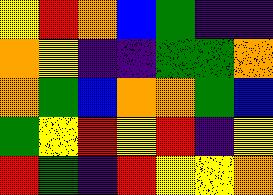[["yellow", "red", "orange", "blue", "green", "indigo", "indigo"], ["orange", "yellow", "indigo", "indigo", "green", "green", "orange"], ["orange", "green", "blue", "orange", "orange", "green", "blue"], ["green", "yellow", "red", "yellow", "red", "indigo", "yellow"], ["red", "green", "indigo", "red", "yellow", "yellow", "orange"]]